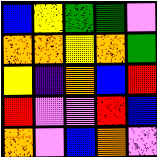[["blue", "yellow", "green", "green", "violet"], ["orange", "orange", "yellow", "orange", "green"], ["yellow", "indigo", "orange", "blue", "red"], ["red", "violet", "violet", "red", "blue"], ["orange", "violet", "blue", "orange", "violet"]]